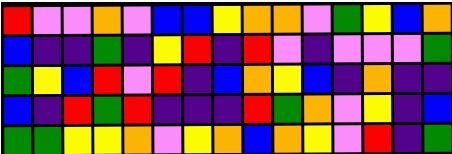[["red", "violet", "violet", "orange", "violet", "blue", "blue", "yellow", "orange", "orange", "violet", "green", "yellow", "blue", "orange"], ["blue", "indigo", "indigo", "green", "indigo", "yellow", "red", "indigo", "red", "violet", "indigo", "violet", "violet", "violet", "green"], ["green", "yellow", "blue", "red", "violet", "red", "indigo", "blue", "orange", "yellow", "blue", "indigo", "orange", "indigo", "indigo"], ["blue", "indigo", "red", "green", "red", "indigo", "indigo", "indigo", "red", "green", "orange", "violet", "yellow", "indigo", "blue"], ["green", "green", "yellow", "yellow", "orange", "violet", "yellow", "orange", "blue", "orange", "yellow", "violet", "red", "indigo", "green"]]